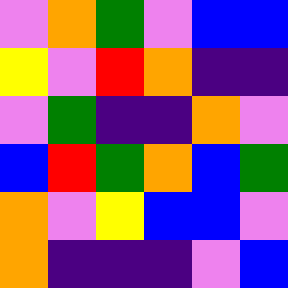[["violet", "orange", "green", "violet", "blue", "blue"], ["yellow", "violet", "red", "orange", "indigo", "indigo"], ["violet", "green", "indigo", "indigo", "orange", "violet"], ["blue", "red", "green", "orange", "blue", "green"], ["orange", "violet", "yellow", "blue", "blue", "violet"], ["orange", "indigo", "indigo", "indigo", "violet", "blue"]]